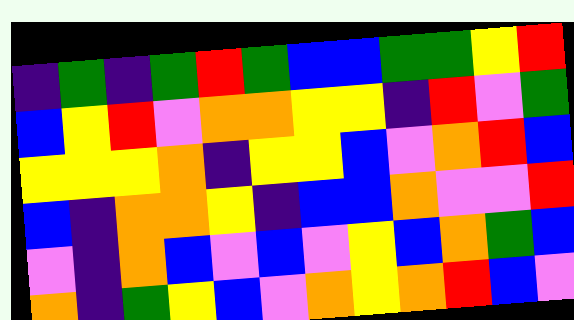[["indigo", "green", "indigo", "green", "red", "green", "blue", "blue", "green", "green", "yellow", "red"], ["blue", "yellow", "red", "violet", "orange", "orange", "yellow", "yellow", "indigo", "red", "violet", "green"], ["yellow", "yellow", "yellow", "orange", "indigo", "yellow", "yellow", "blue", "violet", "orange", "red", "blue"], ["blue", "indigo", "orange", "orange", "yellow", "indigo", "blue", "blue", "orange", "violet", "violet", "red"], ["violet", "indigo", "orange", "blue", "violet", "blue", "violet", "yellow", "blue", "orange", "green", "blue"], ["orange", "indigo", "green", "yellow", "blue", "violet", "orange", "yellow", "orange", "red", "blue", "violet"]]